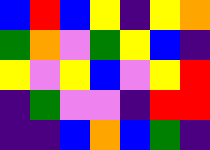[["blue", "red", "blue", "yellow", "indigo", "yellow", "orange"], ["green", "orange", "violet", "green", "yellow", "blue", "indigo"], ["yellow", "violet", "yellow", "blue", "violet", "yellow", "red"], ["indigo", "green", "violet", "violet", "indigo", "red", "red"], ["indigo", "indigo", "blue", "orange", "blue", "green", "indigo"]]